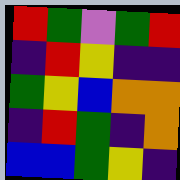[["red", "green", "violet", "green", "red"], ["indigo", "red", "yellow", "indigo", "indigo"], ["green", "yellow", "blue", "orange", "orange"], ["indigo", "red", "green", "indigo", "orange"], ["blue", "blue", "green", "yellow", "indigo"]]